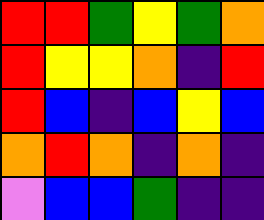[["red", "red", "green", "yellow", "green", "orange"], ["red", "yellow", "yellow", "orange", "indigo", "red"], ["red", "blue", "indigo", "blue", "yellow", "blue"], ["orange", "red", "orange", "indigo", "orange", "indigo"], ["violet", "blue", "blue", "green", "indigo", "indigo"]]